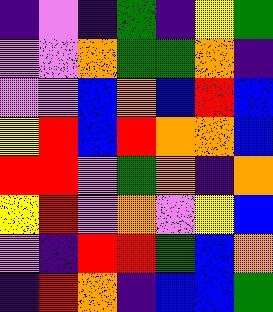[["indigo", "violet", "indigo", "green", "indigo", "yellow", "green"], ["violet", "violet", "orange", "green", "green", "orange", "indigo"], ["violet", "violet", "blue", "orange", "blue", "red", "blue"], ["yellow", "red", "blue", "red", "orange", "orange", "blue"], ["red", "red", "violet", "green", "orange", "indigo", "orange"], ["yellow", "red", "violet", "orange", "violet", "yellow", "blue"], ["violet", "indigo", "red", "red", "green", "blue", "orange"], ["indigo", "red", "orange", "indigo", "blue", "blue", "green"]]